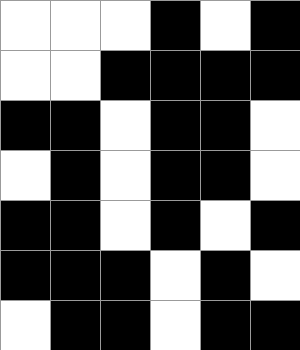[["white", "white", "white", "black", "white", "black"], ["white", "white", "black", "black", "black", "black"], ["black", "black", "white", "black", "black", "white"], ["white", "black", "white", "black", "black", "white"], ["black", "black", "white", "black", "white", "black"], ["black", "black", "black", "white", "black", "white"], ["white", "black", "black", "white", "black", "black"]]